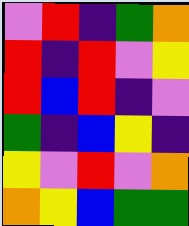[["violet", "red", "indigo", "green", "orange"], ["red", "indigo", "red", "violet", "yellow"], ["red", "blue", "red", "indigo", "violet"], ["green", "indigo", "blue", "yellow", "indigo"], ["yellow", "violet", "red", "violet", "orange"], ["orange", "yellow", "blue", "green", "green"]]